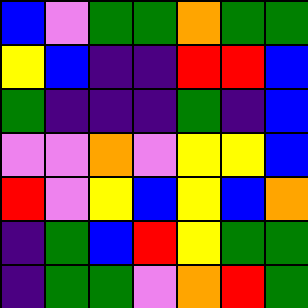[["blue", "violet", "green", "green", "orange", "green", "green"], ["yellow", "blue", "indigo", "indigo", "red", "red", "blue"], ["green", "indigo", "indigo", "indigo", "green", "indigo", "blue"], ["violet", "violet", "orange", "violet", "yellow", "yellow", "blue"], ["red", "violet", "yellow", "blue", "yellow", "blue", "orange"], ["indigo", "green", "blue", "red", "yellow", "green", "green"], ["indigo", "green", "green", "violet", "orange", "red", "green"]]